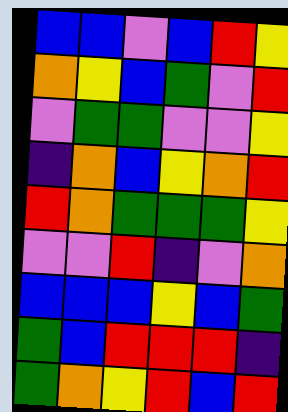[["blue", "blue", "violet", "blue", "red", "yellow"], ["orange", "yellow", "blue", "green", "violet", "red"], ["violet", "green", "green", "violet", "violet", "yellow"], ["indigo", "orange", "blue", "yellow", "orange", "red"], ["red", "orange", "green", "green", "green", "yellow"], ["violet", "violet", "red", "indigo", "violet", "orange"], ["blue", "blue", "blue", "yellow", "blue", "green"], ["green", "blue", "red", "red", "red", "indigo"], ["green", "orange", "yellow", "red", "blue", "red"]]